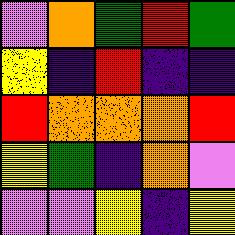[["violet", "orange", "green", "red", "green"], ["yellow", "indigo", "red", "indigo", "indigo"], ["red", "orange", "orange", "orange", "red"], ["yellow", "green", "indigo", "orange", "violet"], ["violet", "violet", "yellow", "indigo", "yellow"]]